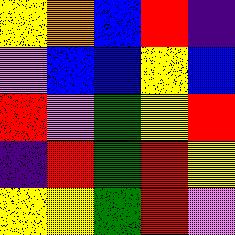[["yellow", "orange", "blue", "red", "indigo"], ["violet", "blue", "blue", "yellow", "blue"], ["red", "violet", "green", "yellow", "red"], ["indigo", "red", "green", "red", "yellow"], ["yellow", "yellow", "green", "red", "violet"]]